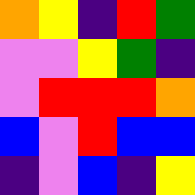[["orange", "yellow", "indigo", "red", "green"], ["violet", "violet", "yellow", "green", "indigo"], ["violet", "red", "red", "red", "orange"], ["blue", "violet", "red", "blue", "blue"], ["indigo", "violet", "blue", "indigo", "yellow"]]